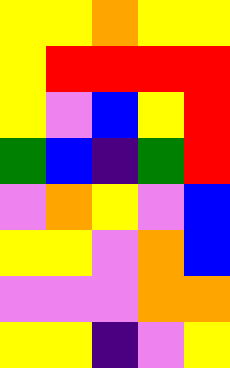[["yellow", "yellow", "orange", "yellow", "yellow"], ["yellow", "red", "red", "red", "red"], ["yellow", "violet", "blue", "yellow", "red"], ["green", "blue", "indigo", "green", "red"], ["violet", "orange", "yellow", "violet", "blue"], ["yellow", "yellow", "violet", "orange", "blue"], ["violet", "violet", "violet", "orange", "orange"], ["yellow", "yellow", "indigo", "violet", "yellow"]]